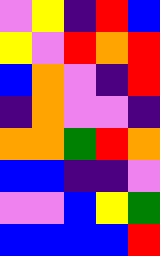[["violet", "yellow", "indigo", "red", "blue"], ["yellow", "violet", "red", "orange", "red"], ["blue", "orange", "violet", "indigo", "red"], ["indigo", "orange", "violet", "violet", "indigo"], ["orange", "orange", "green", "red", "orange"], ["blue", "blue", "indigo", "indigo", "violet"], ["violet", "violet", "blue", "yellow", "green"], ["blue", "blue", "blue", "blue", "red"]]